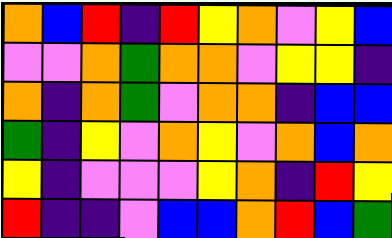[["orange", "blue", "red", "indigo", "red", "yellow", "orange", "violet", "yellow", "blue"], ["violet", "violet", "orange", "green", "orange", "orange", "violet", "yellow", "yellow", "indigo"], ["orange", "indigo", "orange", "green", "violet", "orange", "orange", "indigo", "blue", "blue"], ["green", "indigo", "yellow", "violet", "orange", "yellow", "violet", "orange", "blue", "orange"], ["yellow", "indigo", "violet", "violet", "violet", "yellow", "orange", "indigo", "red", "yellow"], ["red", "indigo", "indigo", "violet", "blue", "blue", "orange", "red", "blue", "green"]]